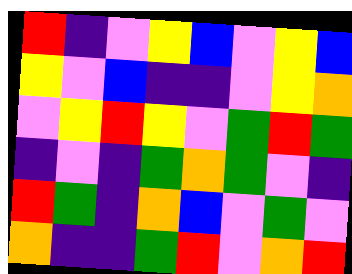[["red", "indigo", "violet", "yellow", "blue", "violet", "yellow", "blue"], ["yellow", "violet", "blue", "indigo", "indigo", "violet", "yellow", "orange"], ["violet", "yellow", "red", "yellow", "violet", "green", "red", "green"], ["indigo", "violet", "indigo", "green", "orange", "green", "violet", "indigo"], ["red", "green", "indigo", "orange", "blue", "violet", "green", "violet"], ["orange", "indigo", "indigo", "green", "red", "violet", "orange", "red"]]